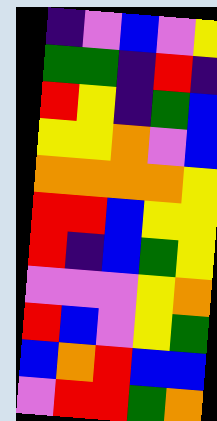[["indigo", "violet", "blue", "violet", "yellow"], ["green", "green", "indigo", "red", "indigo"], ["red", "yellow", "indigo", "green", "blue"], ["yellow", "yellow", "orange", "violet", "blue"], ["orange", "orange", "orange", "orange", "yellow"], ["red", "red", "blue", "yellow", "yellow"], ["red", "indigo", "blue", "green", "yellow"], ["violet", "violet", "violet", "yellow", "orange"], ["red", "blue", "violet", "yellow", "green"], ["blue", "orange", "red", "blue", "blue"], ["violet", "red", "red", "green", "orange"]]